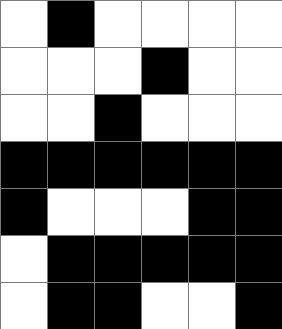[["white", "black", "white", "white", "white", "white"], ["white", "white", "white", "black", "white", "white"], ["white", "white", "black", "white", "white", "white"], ["black", "black", "black", "black", "black", "black"], ["black", "white", "white", "white", "black", "black"], ["white", "black", "black", "black", "black", "black"], ["white", "black", "black", "white", "white", "black"]]